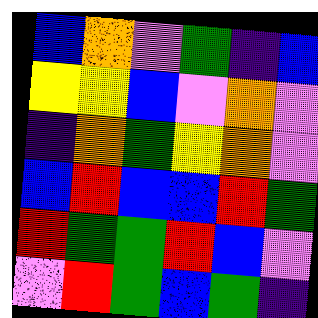[["blue", "orange", "violet", "green", "indigo", "blue"], ["yellow", "yellow", "blue", "violet", "orange", "violet"], ["indigo", "orange", "green", "yellow", "orange", "violet"], ["blue", "red", "blue", "blue", "red", "green"], ["red", "green", "green", "red", "blue", "violet"], ["violet", "red", "green", "blue", "green", "indigo"]]